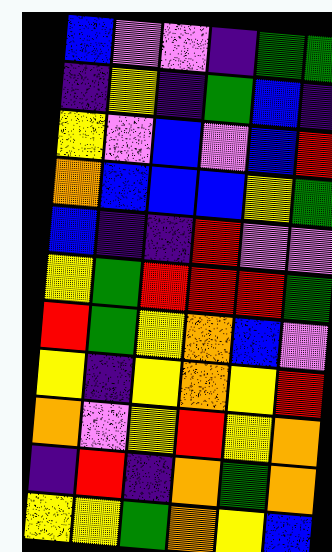[["blue", "violet", "violet", "indigo", "green", "green"], ["indigo", "yellow", "indigo", "green", "blue", "indigo"], ["yellow", "violet", "blue", "violet", "blue", "red"], ["orange", "blue", "blue", "blue", "yellow", "green"], ["blue", "indigo", "indigo", "red", "violet", "violet"], ["yellow", "green", "red", "red", "red", "green"], ["red", "green", "yellow", "orange", "blue", "violet"], ["yellow", "indigo", "yellow", "orange", "yellow", "red"], ["orange", "violet", "yellow", "red", "yellow", "orange"], ["indigo", "red", "indigo", "orange", "green", "orange"], ["yellow", "yellow", "green", "orange", "yellow", "blue"]]